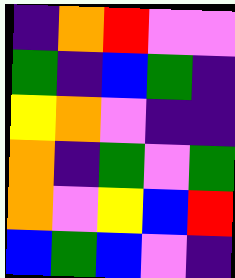[["indigo", "orange", "red", "violet", "violet"], ["green", "indigo", "blue", "green", "indigo"], ["yellow", "orange", "violet", "indigo", "indigo"], ["orange", "indigo", "green", "violet", "green"], ["orange", "violet", "yellow", "blue", "red"], ["blue", "green", "blue", "violet", "indigo"]]